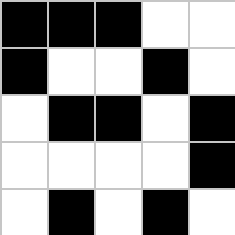[["black", "black", "black", "white", "white"], ["black", "white", "white", "black", "white"], ["white", "black", "black", "white", "black"], ["white", "white", "white", "white", "black"], ["white", "black", "white", "black", "white"]]